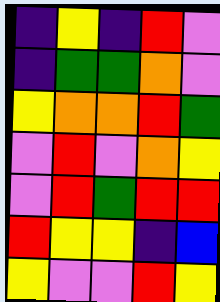[["indigo", "yellow", "indigo", "red", "violet"], ["indigo", "green", "green", "orange", "violet"], ["yellow", "orange", "orange", "red", "green"], ["violet", "red", "violet", "orange", "yellow"], ["violet", "red", "green", "red", "red"], ["red", "yellow", "yellow", "indigo", "blue"], ["yellow", "violet", "violet", "red", "yellow"]]